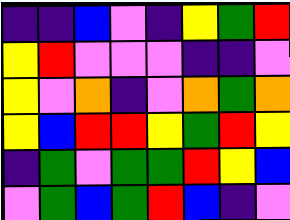[["indigo", "indigo", "blue", "violet", "indigo", "yellow", "green", "red"], ["yellow", "red", "violet", "violet", "violet", "indigo", "indigo", "violet"], ["yellow", "violet", "orange", "indigo", "violet", "orange", "green", "orange"], ["yellow", "blue", "red", "red", "yellow", "green", "red", "yellow"], ["indigo", "green", "violet", "green", "green", "red", "yellow", "blue"], ["violet", "green", "blue", "green", "red", "blue", "indigo", "violet"]]